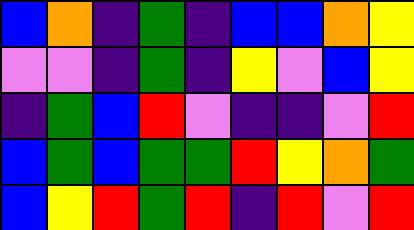[["blue", "orange", "indigo", "green", "indigo", "blue", "blue", "orange", "yellow"], ["violet", "violet", "indigo", "green", "indigo", "yellow", "violet", "blue", "yellow"], ["indigo", "green", "blue", "red", "violet", "indigo", "indigo", "violet", "red"], ["blue", "green", "blue", "green", "green", "red", "yellow", "orange", "green"], ["blue", "yellow", "red", "green", "red", "indigo", "red", "violet", "red"]]